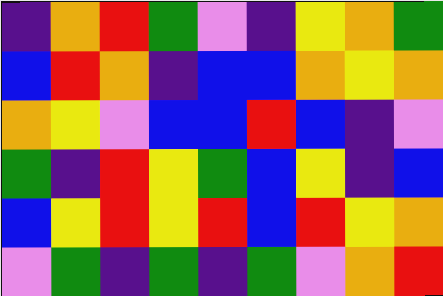[["indigo", "orange", "red", "green", "violet", "indigo", "yellow", "orange", "green"], ["blue", "red", "orange", "indigo", "blue", "blue", "orange", "yellow", "orange"], ["orange", "yellow", "violet", "blue", "blue", "red", "blue", "indigo", "violet"], ["green", "indigo", "red", "yellow", "green", "blue", "yellow", "indigo", "blue"], ["blue", "yellow", "red", "yellow", "red", "blue", "red", "yellow", "orange"], ["violet", "green", "indigo", "green", "indigo", "green", "violet", "orange", "red"]]